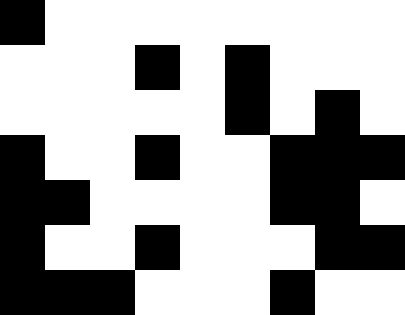[["black", "white", "white", "white", "white", "white", "white", "white", "white"], ["white", "white", "white", "black", "white", "black", "white", "white", "white"], ["white", "white", "white", "white", "white", "black", "white", "black", "white"], ["black", "white", "white", "black", "white", "white", "black", "black", "black"], ["black", "black", "white", "white", "white", "white", "black", "black", "white"], ["black", "white", "white", "black", "white", "white", "white", "black", "black"], ["black", "black", "black", "white", "white", "white", "black", "white", "white"]]